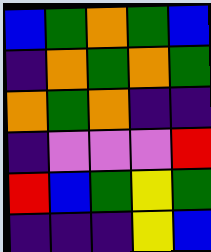[["blue", "green", "orange", "green", "blue"], ["indigo", "orange", "green", "orange", "green"], ["orange", "green", "orange", "indigo", "indigo"], ["indigo", "violet", "violet", "violet", "red"], ["red", "blue", "green", "yellow", "green"], ["indigo", "indigo", "indigo", "yellow", "blue"]]